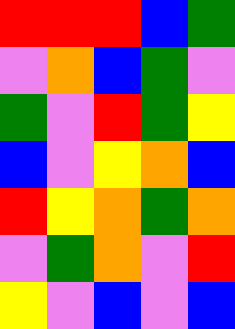[["red", "red", "red", "blue", "green"], ["violet", "orange", "blue", "green", "violet"], ["green", "violet", "red", "green", "yellow"], ["blue", "violet", "yellow", "orange", "blue"], ["red", "yellow", "orange", "green", "orange"], ["violet", "green", "orange", "violet", "red"], ["yellow", "violet", "blue", "violet", "blue"]]